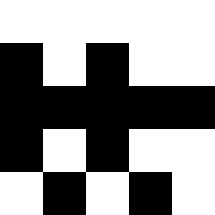[["white", "white", "white", "white", "white"], ["black", "white", "black", "white", "white"], ["black", "black", "black", "black", "black"], ["black", "white", "black", "white", "white"], ["white", "black", "white", "black", "white"]]